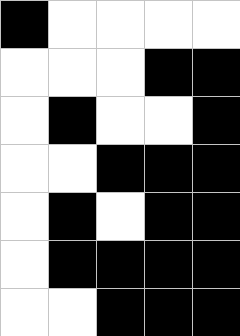[["black", "white", "white", "white", "white"], ["white", "white", "white", "black", "black"], ["white", "black", "white", "white", "black"], ["white", "white", "black", "black", "black"], ["white", "black", "white", "black", "black"], ["white", "black", "black", "black", "black"], ["white", "white", "black", "black", "black"]]